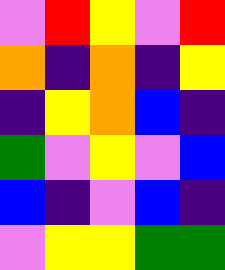[["violet", "red", "yellow", "violet", "red"], ["orange", "indigo", "orange", "indigo", "yellow"], ["indigo", "yellow", "orange", "blue", "indigo"], ["green", "violet", "yellow", "violet", "blue"], ["blue", "indigo", "violet", "blue", "indigo"], ["violet", "yellow", "yellow", "green", "green"]]